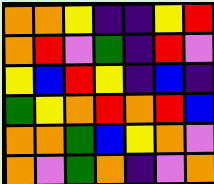[["orange", "orange", "yellow", "indigo", "indigo", "yellow", "red"], ["orange", "red", "violet", "green", "indigo", "red", "violet"], ["yellow", "blue", "red", "yellow", "indigo", "blue", "indigo"], ["green", "yellow", "orange", "red", "orange", "red", "blue"], ["orange", "orange", "green", "blue", "yellow", "orange", "violet"], ["orange", "violet", "green", "orange", "indigo", "violet", "orange"]]